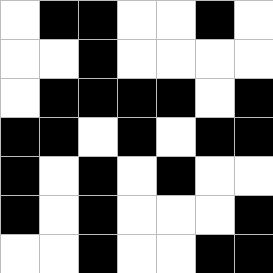[["white", "black", "black", "white", "white", "black", "white"], ["white", "white", "black", "white", "white", "white", "white"], ["white", "black", "black", "black", "black", "white", "black"], ["black", "black", "white", "black", "white", "black", "black"], ["black", "white", "black", "white", "black", "white", "white"], ["black", "white", "black", "white", "white", "white", "black"], ["white", "white", "black", "white", "white", "black", "black"]]